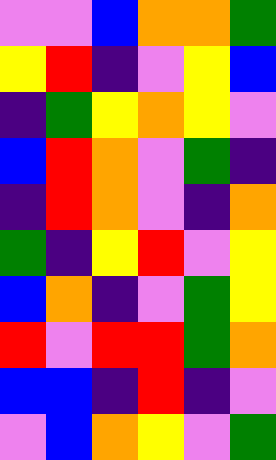[["violet", "violet", "blue", "orange", "orange", "green"], ["yellow", "red", "indigo", "violet", "yellow", "blue"], ["indigo", "green", "yellow", "orange", "yellow", "violet"], ["blue", "red", "orange", "violet", "green", "indigo"], ["indigo", "red", "orange", "violet", "indigo", "orange"], ["green", "indigo", "yellow", "red", "violet", "yellow"], ["blue", "orange", "indigo", "violet", "green", "yellow"], ["red", "violet", "red", "red", "green", "orange"], ["blue", "blue", "indigo", "red", "indigo", "violet"], ["violet", "blue", "orange", "yellow", "violet", "green"]]